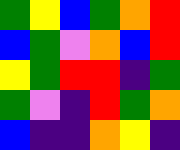[["green", "yellow", "blue", "green", "orange", "red"], ["blue", "green", "violet", "orange", "blue", "red"], ["yellow", "green", "red", "red", "indigo", "green"], ["green", "violet", "indigo", "red", "green", "orange"], ["blue", "indigo", "indigo", "orange", "yellow", "indigo"]]